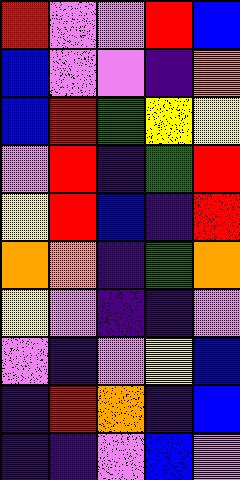[["red", "violet", "violet", "red", "blue"], ["blue", "violet", "violet", "indigo", "orange"], ["blue", "red", "green", "yellow", "yellow"], ["violet", "red", "indigo", "green", "red"], ["yellow", "red", "blue", "indigo", "red"], ["orange", "orange", "indigo", "green", "orange"], ["yellow", "violet", "indigo", "indigo", "violet"], ["violet", "indigo", "violet", "yellow", "blue"], ["indigo", "red", "orange", "indigo", "blue"], ["indigo", "indigo", "violet", "blue", "violet"]]